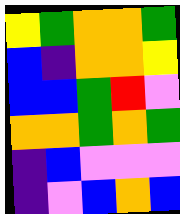[["yellow", "green", "orange", "orange", "green"], ["blue", "indigo", "orange", "orange", "yellow"], ["blue", "blue", "green", "red", "violet"], ["orange", "orange", "green", "orange", "green"], ["indigo", "blue", "violet", "violet", "violet"], ["indigo", "violet", "blue", "orange", "blue"]]